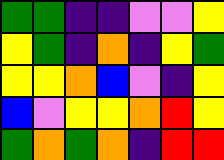[["green", "green", "indigo", "indigo", "violet", "violet", "yellow"], ["yellow", "green", "indigo", "orange", "indigo", "yellow", "green"], ["yellow", "yellow", "orange", "blue", "violet", "indigo", "yellow"], ["blue", "violet", "yellow", "yellow", "orange", "red", "yellow"], ["green", "orange", "green", "orange", "indigo", "red", "red"]]